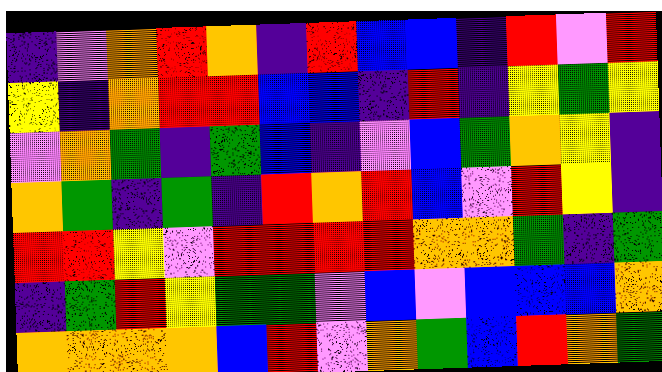[["indigo", "violet", "orange", "red", "orange", "indigo", "red", "blue", "blue", "indigo", "red", "violet", "red"], ["yellow", "indigo", "orange", "red", "red", "blue", "blue", "indigo", "red", "indigo", "yellow", "green", "yellow"], ["violet", "orange", "green", "indigo", "green", "blue", "indigo", "violet", "blue", "green", "orange", "yellow", "indigo"], ["orange", "green", "indigo", "green", "indigo", "red", "orange", "red", "blue", "violet", "red", "yellow", "indigo"], ["red", "red", "yellow", "violet", "red", "red", "red", "red", "orange", "orange", "green", "indigo", "green"], ["indigo", "green", "red", "yellow", "green", "green", "violet", "blue", "violet", "blue", "blue", "blue", "orange"], ["orange", "orange", "orange", "orange", "blue", "red", "violet", "orange", "green", "blue", "red", "orange", "green"]]